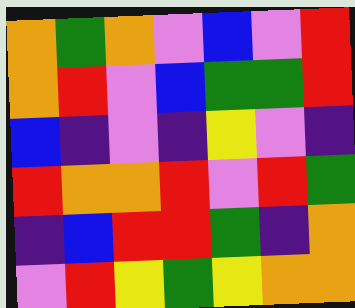[["orange", "green", "orange", "violet", "blue", "violet", "red"], ["orange", "red", "violet", "blue", "green", "green", "red"], ["blue", "indigo", "violet", "indigo", "yellow", "violet", "indigo"], ["red", "orange", "orange", "red", "violet", "red", "green"], ["indigo", "blue", "red", "red", "green", "indigo", "orange"], ["violet", "red", "yellow", "green", "yellow", "orange", "orange"]]